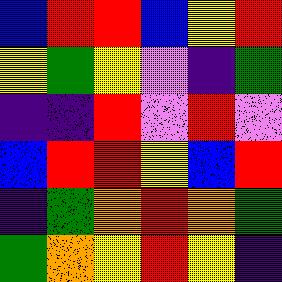[["blue", "red", "red", "blue", "yellow", "red"], ["yellow", "green", "yellow", "violet", "indigo", "green"], ["indigo", "indigo", "red", "violet", "red", "violet"], ["blue", "red", "red", "yellow", "blue", "red"], ["indigo", "green", "orange", "red", "orange", "green"], ["green", "orange", "yellow", "red", "yellow", "indigo"]]